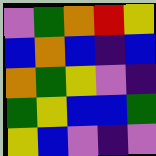[["violet", "green", "orange", "red", "yellow"], ["blue", "orange", "blue", "indigo", "blue"], ["orange", "green", "yellow", "violet", "indigo"], ["green", "yellow", "blue", "blue", "green"], ["yellow", "blue", "violet", "indigo", "violet"]]